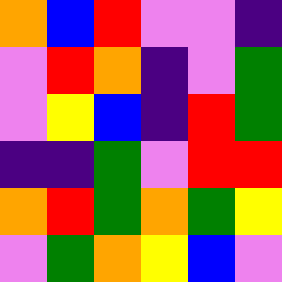[["orange", "blue", "red", "violet", "violet", "indigo"], ["violet", "red", "orange", "indigo", "violet", "green"], ["violet", "yellow", "blue", "indigo", "red", "green"], ["indigo", "indigo", "green", "violet", "red", "red"], ["orange", "red", "green", "orange", "green", "yellow"], ["violet", "green", "orange", "yellow", "blue", "violet"]]